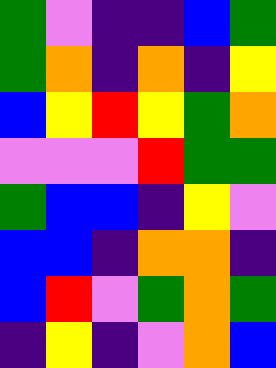[["green", "violet", "indigo", "indigo", "blue", "green"], ["green", "orange", "indigo", "orange", "indigo", "yellow"], ["blue", "yellow", "red", "yellow", "green", "orange"], ["violet", "violet", "violet", "red", "green", "green"], ["green", "blue", "blue", "indigo", "yellow", "violet"], ["blue", "blue", "indigo", "orange", "orange", "indigo"], ["blue", "red", "violet", "green", "orange", "green"], ["indigo", "yellow", "indigo", "violet", "orange", "blue"]]